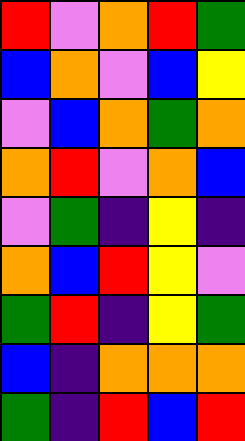[["red", "violet", "orange", "red", "green"], ["blue", "orange", "violet", "blue", "yellow"], ["violet", "blue", "orange", "green", "orange"], ["orange", "red", "violet", "orange", "blue"], ["violet", "green", "indigo", "yellow", "indigo"], ["orange", "blue", "red", "yellow", "violet"], ["green", "red", "indigo", "yellow", "green"], ["blue", "indigo", "orange", "orange", "orange"], ["green", "indigo", "red", "blue", "red"]]